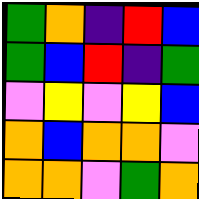[["green", "orange", "indigo", "red", "blue"], ["green", "blue", "red", "indigo", "green"], ["violet", "yellow", "violet", "yellow", "blue"], ["orange", "blue", "orange", "orange", "violet"], ["orange", "orange", "violet", "green", "orange"]]